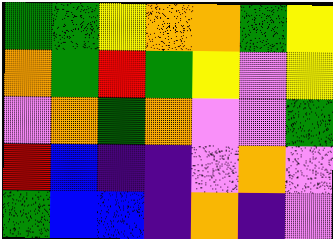[["green", "green", "yellow", "orange", "orange", "green", "yellow"], ["orange", "green", "red", "green", "yellow", "violet", "yellow"], ["violet", "orange", "green", "orange", "violet", "violet", "green"], ["red", "blue", "indigo", "indigo", "violet", "orange", "violet"], ["green", "blue", "blue", "indigo", "orange", "indigo", "violet"]]